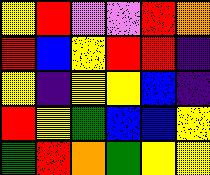[["yellow", "red", "violet", "violet", "red", "orange"], ["red", "blue", "yellow", "red", "red", "indigo"], ["yellow", "indigo", "yellow", "yellow", "blue", "indigo"], ["red", "yellow", "green", "blue", "blue", "yellow"], ["green", "red", "orange", "green", "yellow", "yellow"]]